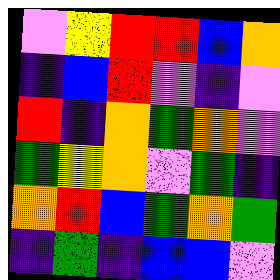[["violet", "yellow", "red", "red", "blue", "orange"], ["indigo", "blue", "red", "violet", "indigo", "violet"], ["red", "indigo", "orange", "green", "orange", "violet"], ["green", "yellow", "orange", "violet", "green", "indigo"], ["orange", "red", "blue", "green", "orange", "green"], ["indigo", "green", "indigo", "blue", "blue", "violet"]]